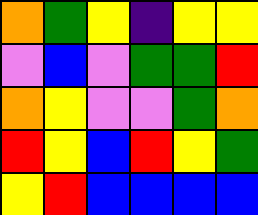[["orange", "green", "yellow", "indigo", "yellow", "yellow"], ["violet", "blue", "violet", "green", "green", "red"], ["orange", "yellow", "violet", "violet", "green", "orange"], ["red", "yellow", "blue", "red", "yellow", "green"], ["yellow", "red", "blue", "blue", "blue", "blue"]]